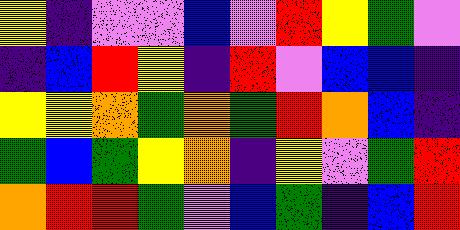[["yellow", "indigo", "violet", "violet", "blue", "violet", "red", "yellow", "green", "violet"], ["indigo", "blue", "red", "yellow", "indigo", "red", "violet", "blue", "blue", "indigo"], ["yellow", "yellow", "orange", "green", "orange", "green", "red", "orange", "blue", "indigo"], ["green", "blue", "green", "yellow", "orange", "indigo", "yellow", "violet", "green", "red"], ["orange", "red", "red", "green", "violet", "blue", "green", "indigo", "blue", "red"]]